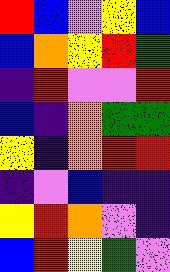[["red", "blue", "violet", "yellow", "blue"], ["blue", "orange", "yellow", "red", "green"], ["indigo", "red", "violet", "violet", "red"], ["blue", "indigo", "orange", "green", "green"], ["yellow", "indigo", "orange", "red", "red"], ["indigo", "violet", "blue", "indigo", "indigo"], ["yellow", "red", "orange", "violet", "indigo"], ["blue", "red", "yellow", "green", "violet"]]